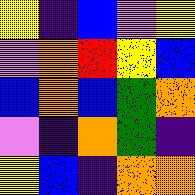[["yellow", "indigo", "blue", "violet", "yellow"], ["violet", "orange", "red", "yellow", "blue"], ["blue", "orange", "blue", "green", "orange"], ["violet", "indigo", "orange", "green", "indigo"], ["yellow", "blue", "indigo", "orange", "orange"]]